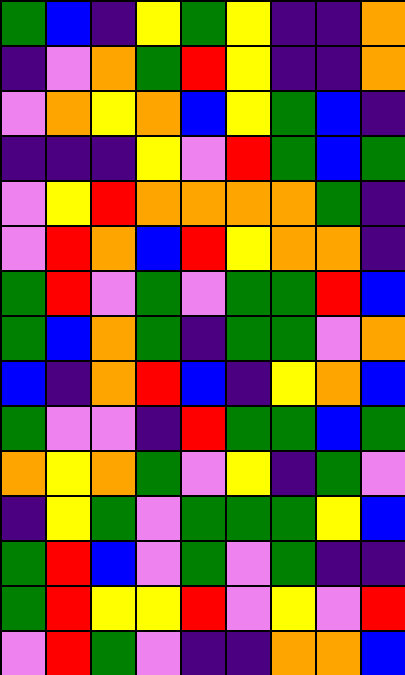[["green", "blue", "indigo", "yellow", "green", "yellow", "indigo", "indigo", "orange"], ["indigo", "violet", "orange", "green", "red", "yellow", "indigo", "indigo", "orange"], ["violet", "orange", "yellow", "orange", "blue", "yellow", "green", "blue", "indigo"], ["indigo", "indigo", "indigo", "yellow", "violet", "red", "green", "blue", "green"], ["violet", "yellow", "red", "orange", "orange", "orange", "orange", "green", "indigo"], ["violet", "red", "orange", "blue", "red", "yellow", "orange", "orange", "indigo"], ["green", "red", "violet", "green", "violet", "green", "green", "red", "blue"], ["green", "blue", "orange", "green", "indigo", "green", "green", "violet", "orange"], ["blue", "indigo", "orange", "red", "blue", "indigo", "yellow", "orange", "blue"], ["green", "violet", "violet", "indigo", "red", "green", "green", "blue", "green"], ["orange", "yellow", "orange", "green", "violet", "yellow", "indigo", "green", "violet"], ["indigo", "yellow", "green", "violet", "green", "green", "green", "yellow", "blue"], ["green", "red", "blue", "violet", "green", "violet", "green", "indigo", "indigo"], ["green", "red", "yellow", "yellow", "red", "violet", "yellow", "violet", "red"], ["violet", "red", "green", "violet", "indigo", "indigo", "orange", "orange", "blue"]]